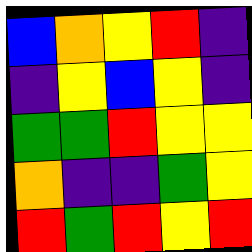[["blue", "orange", "yellow", "red", "indigo"], ["indigo", "yellow", "blue", "yellow", "indigo"], ["green", "green", "red", "yellow", "yellow"], ["orange", "indigo", "indigo", "green", "yellow"], ["red", "green", "red", "yellow", "red"]]